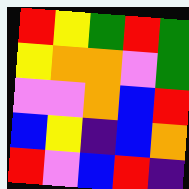[["red", "yellow", "green", "red", "green"], ["yellow", "orange", "orange", "violet", "green"], ["violet", "violet", "orange", "blue", "red"], ["blue", "yellow", "indigo", "blue", "orange"], ["red", "violet", "blue", "red", "indigo"]]